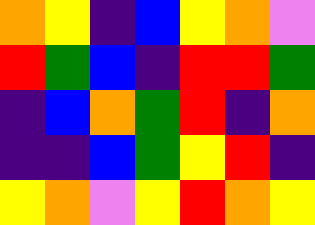[["orange", "yellow", "indigo", "blue", "yellow", "orange", "violet"], ["red", "green", "blue", "indigo", "red", "red", "green"], ["indigo", "blue", "orange", "green", "red", "indigo", "orange"], ["indigo", "indigo", "blue", "green", "yellow", "red", "indigo"], ["yellow", "orange", "violet", "yellow", "red", "orange", "yellow"]]